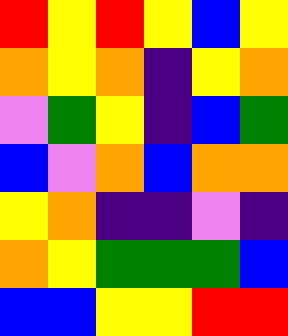[["red", "yellow", "red", "yellow", "blue", "yellow"], ["orange", "yellow", "orange", "indigo", "yellow", "orange"], ["violet", "green", "yellow", "indigo", "blue", "green"], ["blue", "violet", "orange", "blue", "orange", "orange"], ["yellow", "orange", "indigo", "indigo", "violet", "indigo"], ["orange", "yellow", "green", "green", "green", "blue"], ["blue", "blue", "yellow", "yellow", "red", "red"]]